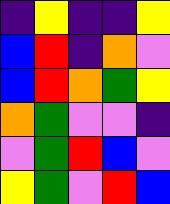[["indigo", "yellow", "indigo", "indigo", "yellow"], ["blue", "red", "indigo", "orange", "violet"], ["blue", "red", "orange", "green", "yellow"], ["orange", "green", "violet", "violet", "indigo"], ["violet", "green", "red", "blue", "violet"], ["yellow", "green", "violet", "red", "blue"]]